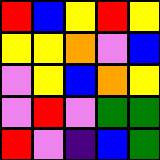[["red", "blue", "yellow", "red", "yellow"], ["yellow", "yellow", "orange", "violet", "blue"], ["violet", "yellow", "blue", "orange", "yellow"], ["violet", "red", "violet", "green", "green"], ["red", "violet", "indigo", "blue", "green"]]